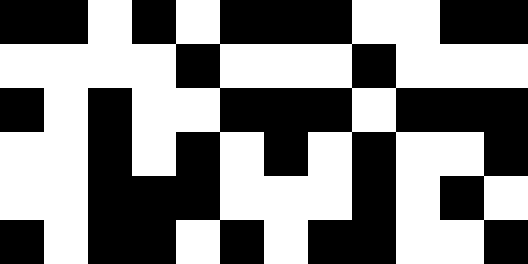[["black", "black", "white", "black", "white", "black", "black", "black", "white", "white", "black", "black"], ["white", "white", "white", "white", "black", "white", "white", "white", "black", "white", "white", "white"], ["black", "white", "black", "white", "white", "black", "black", "black", "white", "black", "black", "black"], ["white", "white", "black", "white", "black", "white", "black", "white", "black", "white", "white", "black"], ["white", "white", "black", "black", "black", "white", "white", "white", "black", "white", "black", "white"], ["black", "white", "black", "black", "white", "black", "white", "black", "black", "white", "white", "black"]]